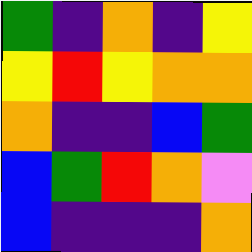[["green", "indigo", "orange", "indigo", "yellow"], ["yellow", "red", "yellow", "orange", "orange"], ["orange", "indigo", "indigo", "blue", "green"], ["blue", "green", "red", "orange", "violet"], ["blue", "indigo", "indigo", "indigo", "orange"]]